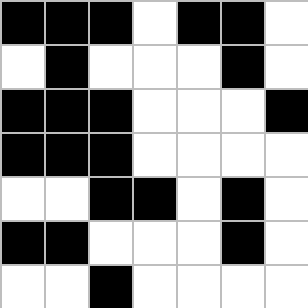[["black", "black", "black", "white", "black", "black", "white"], ["white", "black", "white", "white", "white", "black", "white"], ["black", "black", "black", "white", "white", "white", "black"], ["black", "black", "black", "white", "white", "white", "white"], ["white", "white", "black", "black", "white", "black", "white"], ["black", "black", "white", "white", "white", "black", "white"], ["white", "white", "black", "white", "white", "white", "white"]]